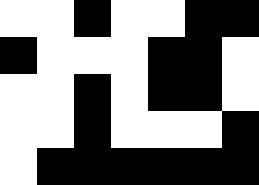[["white", "white", "black", "white", "white", "black", "black"], ["black", "white", "white", "white", "black", "black", "white"], ["white", "white", "black", "white", "black", "black", "white"], ["white", "white", "black", "white", "white", "white", "black"], ["white", "black", "black", "black", "black", "black", "black"]]